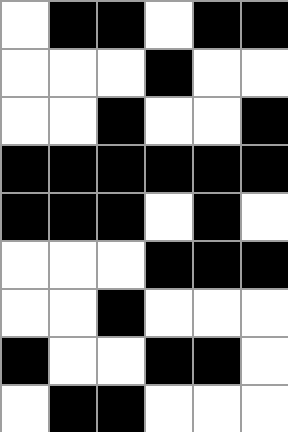[["white", "black", "black", "white", "black", "black"], ["white", "white", "white", "black", "white", "white"], ["white", "white", "black", "white", "white", "black"], ["black", "black", "black", "black", "black", "black"], ["black", "black", "black", "white", "black", "white"], ["white", "white", "white", "black", "black", "black"], ["white", "white", "black", "white", "white", "white"], ["black", "white", "white", "black", "black", "white"], ["white", "black", "black", "white", "white", "white"]]